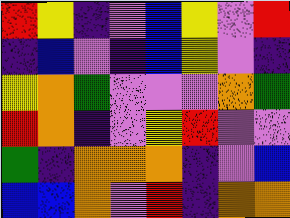[["red", "yellow", "indigo", "violet", "blue", "yellow", "violet", "red"], ["indigo", "blue", "violet", "indigo", "blue", "yellow", "violet", "indigo"], ["yellow", "orange", "green", "violet", "violet", "violet", "orange", "green"], ["red", "orange", "indigo", "violet", "yellow", "red", "violet", "violet"], ["green", "indigo", "orange", "orange", "orange", "indigo", "violet", "blue"], ["blue", "blue", "orange", "violet", "red", "indigo", "orange", "orange"]]